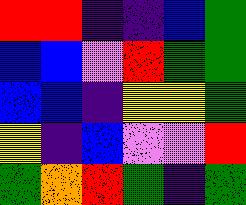[["red", "red", "indigo", "indigo", "blue", "green"], ["blue", "blue", "violet", "red", "green", "green"], ["blue", "blue", "indigo", "yellow", "yellow", "green"], ["yellow", "indigo", "blue", "violet", "violet", "red"], ["green", "orange", "red", "green", "indigo", "green"]]